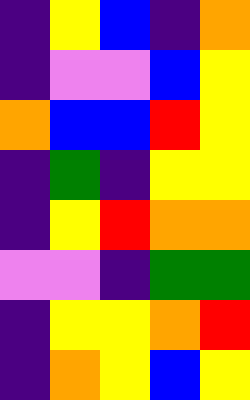[["indigo", "yellow", "blue", "indigo", "orange"], ["indigo", "violet", "violet", "blue", "yellow"], ["orange", "blue", "blue", "red", "yellow"], ["indigo", "green", "indigo", "yellow", "yellow"], ["indigo", "yellow", "red", "orange", "orange"], ["violet", "violet", "indigo", "green", "green"], ["indigo", "yellow", "yellow", "orange", "red"], ["indigo", "orange", "yellow", "blue", "yellow"]]